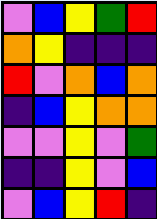[["violet", "blue", "yellow", "green", "red"], ["orange", "yellow", "indigo", "indigo", "indigo"], ["red", "violet", "orange", "blue", "orange"], ["indigo", "blue", "yellow", "orange", "orange"], ["violet", "violet", "yellow", "violet", "green"], ["indigo", "indigo", "yellow", "violet", "blue"], ["violet", "blue", "yellow", "red", "indigo"]]